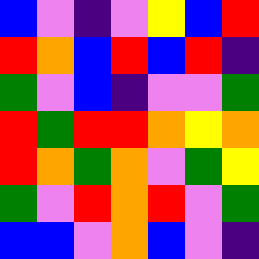[["blue", "violet", "indigo", "violet", "yellow", "blue", "red"], ["red", "orange", "blue", "red", "blue", "red", "indigo"], ["green", "violet", "blue", "indigo", "violet", "violet", "green"], ["red", "green", "red", "red", "orange", "yellow", "orange"], ["red", "orange", "green", "orange", "violet", "green", "yellow"], ["green", "violet", "red", "orange", "red", "violet", "green"], ["blue", "blue", "violet", "orange", "blue", "violet", "indigo"]]